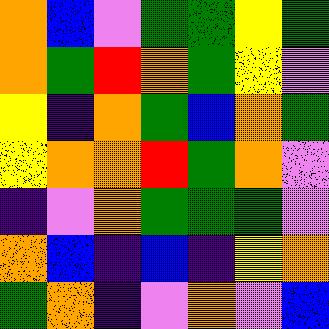[["orange", "blue", "violet", "green", "green", "yellow", "green"], ["orange", "green", "red", "orange", "green", "yellow", "violet"], ["yellow", "indigo", "orange", "green", "blue", "orange", "green"], ["yellow", "orange", "orange", "red", "green", "orange", "violet"], ["indigo", "violet", "orange", "green", "green", "green", "violet"], ["orange", "blue", "indigo", "blue", "indigo", "yellow", "orange"], ["green", "orange", "indigo", "violet", "orange", "violet", "blue"]]